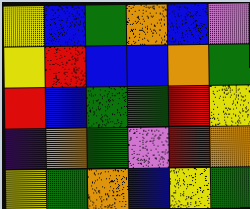[["yellow", "blue", "green", "orange", "blue", "violet"], ["yellow", "red", "blue", "blue", "orange", "green"], ["red", "blue", "green", "green", "red", "yellow"], ["indigo", "orange", "green", "violet", "red", "orange"], ["yellow", "green", "orange", "blue", "yellow", "green"]]